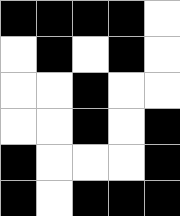[["black", "black", "black", "black", "white"], ["white", "black", "white", "black", "white"], ["white", "white", "black", "white", "white"], ["white", "white", "black", "white", "black"], ["black", "white", "white", "white", "black"], ["black", "white", "black", "black", "black"]]